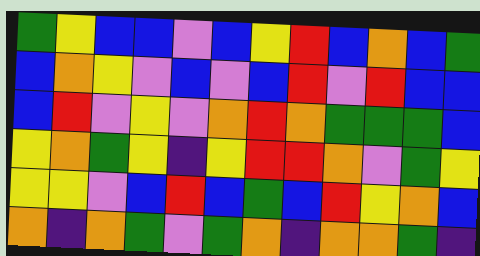[["green", "yellow", "blue", "blue", "violet", "blue", "yellow", "red", "blue", "orange", "blue", "green"], ["blue", "orange", "yellow", "violet", "blue", "violet", "blue", "red", "violet", "red", "blue", "blue"], ["blue", "red", "violet", "yellow", "violet", "orange", "red", "orange", "green", "green", "green", "blue"], ["yellow", "orange", "green", "yellow", "indigo", "yellow", "red", "red", "orange", "violet", "green", "yellow"], ["yellow", "yellow", "violet", "blue", "red", "blue", "green", "blue", "red", "yellow", "orange", "blue"], ["orange", "indigo", "orange", "green", "violet", "green", "orange", "indigo", "orange", "orange", "green", "indigo"]]